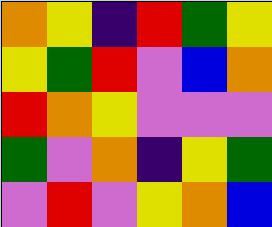[["orange", "yellow", "indigo", "red", "green", "yellow"], ["yellow", "green", "red", "violet", "blue", "orange"], ["red", "orange", "yellow", "violet", "violet", "violet"], ["green", "violet", "orange", "indigo", "yellow", "green"], ["violet", "red", "violet", "yellow", "orange", "blue"]]